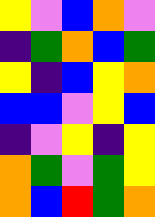[["yellow", "violet", "blue", "orange", "violet"], ["indigo", "green", "orange", "blue", "green"], ["yellow", "indigo", "blue", "yellow", "orange"], ["blue", "blue", "violet", "yellow", "blue"], ["indigo", "violet", "yellow", "indigo", "yellow"], ["orange", "green", "violet", "green", "yellow"], ["orange", "blue", "red", "green", "orange"]]